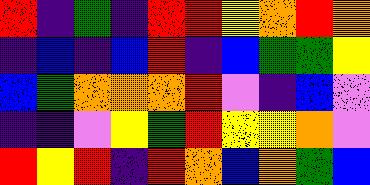[["red", "indigo", "green", "indigo", "red", "red", "yellow", "orange", "red", "orange"], ["indigo", "blue", "indigo", "blue", "red", "indigo", "blue", "green", "green", "yellow"], ["blue", "green", "orange", "orange", "orange", "red", "violet", "indigo", "blue", "violet"], ["indigo", "indigo", "violet", "yellow", "green", "red", "yellow", "yellow", "orange", "violet"], ["red", "yellow", "red", "indigo", "red", "orange", "blue", "orange", "green", "blue"]]